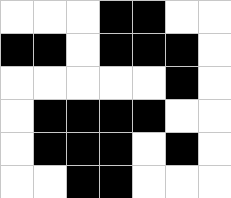[["white", "white", "white", "black", "black", "white", "white"], ["black", "black", "white", "black", "black", "black", "white"], ["white", "white", "white", "white", "white", "black", "white"], ["white", "black", "black", "black", "black", "white", "white"], ["white", "black", "black", "black", "white", "black", "white"], ["white", "white", "black", "black", "white", "white", "white"]]